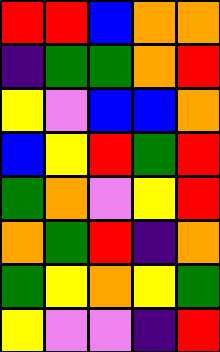[["red", "red", "blue", "orange", "orange"], ["indigo", "green", "green", "orange", "red"], ["yellow", "violet", "blue", "blue", "orange"], ["blue", "yellow", "red", "green", "red"], ["green", "orange", "violet", "yellow", "red"], ["orange", "green", "red", "indigo", "orange"], ["green", "yellow", "orange", "yellow", "green"], ["yellow", "violet", "violet", "indigo", "red"]]